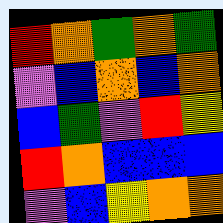[["red", "orange", "green", "orange", "green"], ["violet", "blue", "orange", "blue", "orange"], ["blue", "green", "violet", "red", "yellow"], ["red", "orange", "blue", "blue", "blue"], ["violet", "blue", "yellow", "orange", "orange"]]